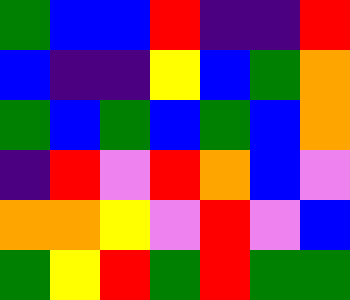[["green", "blue", "blue", "red", "indigo", "indigo", "red"], ["blue", "indigo", "indigo", "yellow", "blue", "green", "orange"], ["green", "blue", "green", "blue", "green", "blue", "orange"], ["indigo", "red", "violet", "red", "orange", "blue", "violet"], ["orange", "orange", "yellow", "violet", "red", "violet", "blue"], ["green", "yellow", "red", "green", "red", "green", "green"]]